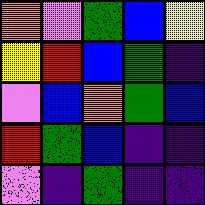[["orange", "violet", "green", "blue", "yellow"], ["yellow", "red", "blue", "green", "indigo"], ["violet", "blue", "orange", "green", "blue"], ["red", "green", "blue", "indigo", "indigo"], ["violet", "indigo", "green", "indigo", "indigo"]]